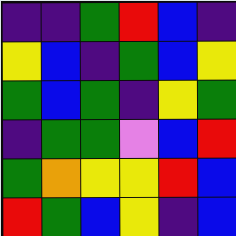[["indigo", "indigo", "green", "red", "blue", "indigo"], ["yellow", "blue", "indigo", "green", "blue", "yellow"], ["green", "blue", "green", "indigo", "yellow", "green"], ["indigo", "green", "green", "violet", "blue", "red"], ["green", "orange", "yellow", "yellow", "red", "blue"], ["red", "green", "blue", "yellow", "indigo", "blue"]]